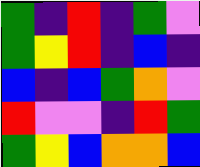[["green", "indigo", "red", "indigo", "green", "violet"], ["green", "yellow", "red", "indigo", "blue", "indigo"], ["blue", "indigo", "blue", "green", "orange", "violet"], ["red", "violet", "violet", "indigo", "red", "green"], ["green", "yellow", "blue", "orange", "orange", "blue"]]